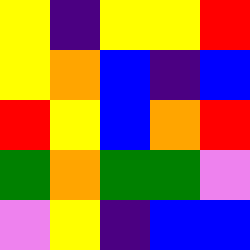[["yellow", "indigo", "yellow", "yellow", "red"], ["yellow", "orange", "blue", "indigo", "blue"], ["red", "yellow", "blue", "orange", "red"], ["green", "orange", "green", "green", "violet"], ["violet", "yellow", "indigo", "blue", "blue"]]